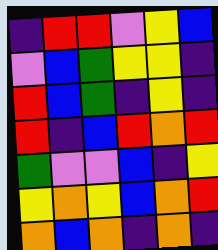[["indigo", "red", "red", "violet", "yellow", "blue"], ["violet", "blue", "green", "yellow", "yellow", "indigo"], ["red", "blue", "green", "indigo", "yellow", "indigo"], ["red", "indigo", "blue", "red", "orange", "red"], ["green", "violet", "violet", "blue", "indigo", "yellow"], ["yellow", "orange", "yellow", "blue", "orange", "red"], ["orange", "blue", "orange", "indigo", "orange", "indigo"]]